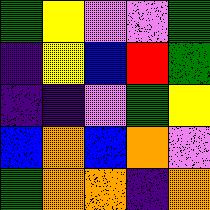[["green", "yellow", "violet", "violet", "green"], ["indigo", "yellow", "blue", "red", "green"], ["indigo", "indigo", "violet", "green", "yellow"], ["blue", "orange", "blue", "orange", "violet"], ["green", "orange", "orange", "indigo", "orange"]]